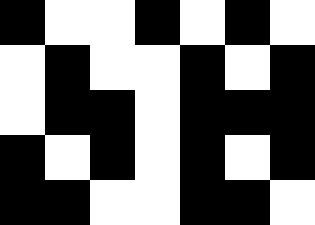[["black", "white", "white", "black", "white", "black", "white"], ["white", "black", "white", "white", "black", "white", "black"], ["white", "black", "black", "white", "black", "black", "black"], ["black", "white", "black", "white", "black", "white", "black"], ["black", "black", "white", "white", "black", "black", "white"]]